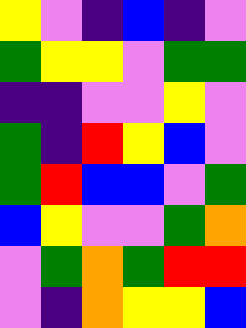[["yellow", "violet", "indigo", "blue", "indigo", "violet"], ["green", "yellow", "yellow", "violet", "green", "green"], ["indigo", "indigo", "violet", "violet", "yellow", "violet"], ["green", "indigo", "red", "yellow", "blue", "violet"], ["green", "red", "blue", "blue", "violet", "green"], ["blue", "yellow", "violet", "violet", "green", "orange"], ["violet", "green", "orange", "green", "red", "red"], ["violet", "indigo", "orange", "yellow", "yellow", "blue"]]